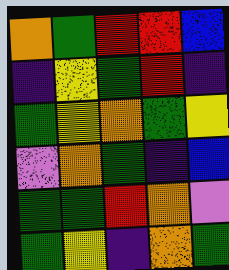[["orange", "green", "red", "red", "blue"], ["indigo", "yellow", "green", "red", "indigo"], ["green", "yellow", "orange", "green", "yellow"], ["violet", "orange", "green", "indigo", "blue"], ["green", "green", "red", "orange", "violet"], ["green", "yellow", "indigo", "orange", "green"]]